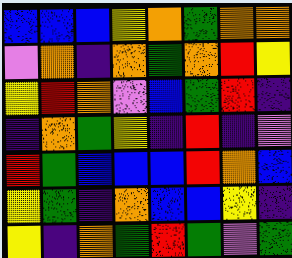[["blue", "blue", "blue", "yellow", "orange", "green", "orange", "orange"], ["violet", "orange", "indigo", "orange", "green", "orange", "red", "yellow"], ["yellow", "red", "orange", "violet", "blue", "green", "red", "indigo"], ["indigo", "orange", "green", "yellow", "indigo", "red", "indigo", "violet"], ["red", "green", "blue", "blue", "blue", "red", "orange", "blue"], ["yellow", "green", "indigo", "orange", "blue", "blue", "yellow", "indigo"], ["yellow", "indigo", "orange", "green", "red", "green", "violet", "green"]]